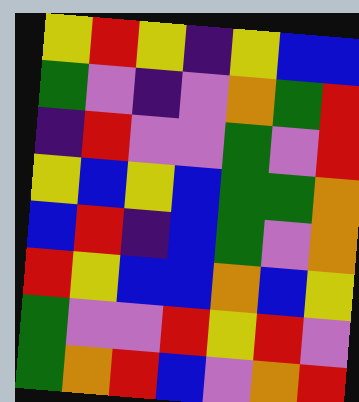[["yellow", "red", "yellow", "indigo", "yellow", "blue", "blue"], ["green", "violet", "indigo", "violet", "orange", "green", "red"], ["indigo", "red", "violet", "violet", "green", "violet", "red"], ["yellow", "blue", "yellow", "blue", "green", "green", "orange"], ["blue", "red", "indigo", "blue", "green", "violet", "orange"], ["red", "yellow", "blue", "blue", "orange", "blue", "yellow"], ["green", "violet", "violet", "red", "yellow", "red", "violet"], ["green", "orange", "red", "blue", "violet", "orange", "red"]]